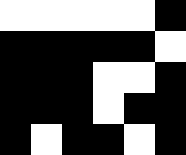[["white", "white", "white", "white", "white", "black"], ["black", "black", "black", "black", "black", "white"], ["black", "black", "black", "white", "white", "black"], ["black", "black", "black", "white", "black", "black"], ["black", "white", "black", "black", "white", "black"]]